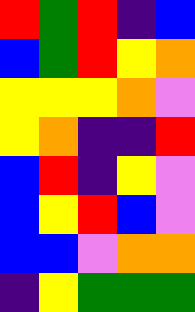[["red", "green", "red", "indigo", "blue"], ["blue", "green", "red", "yellow", "orange"], ["yellow", "yellow", "yellow", "orange", "violet"], ["yellow", "orange", "indigo", "indigo", "red"], ["blue", "red", "indigo", "yellow", "violet"], ["blue", "yellow", "red", "blue", "violet"], ["blue", "blue", "violet", "orange", "orange"], ["indigo", "yellow", "green", "green", "green"]]